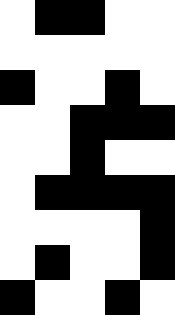[["white", "black", "black", "white", "white"], ["white", "white", "white", "white", "white"], ["black", "white", "white", "black", "white"], ["white", "white", "black", "black", "black"], ["white", "white", "black", "white", "white"], ["white", "black", "black", "black", "black"], ["white", "white", "white", "white", "black"], ["white", "black", "white", "white", "black"], ["black", "white", "white", "black", "white"]]